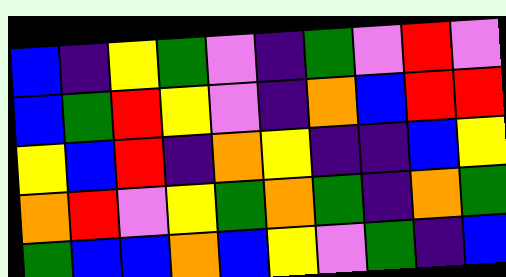[["blue", "indigo", "yellow", "green", "violet", "indigo", "green", "violet", "red", "violet"], ["blue", "green", "red", "yellow", "violet", "indigo", "orange", "blue", "red", "red"], ["yellow", "blue", "red", "indigo", "orange", "yellow", "indigo", "indigo", "blue", "yellow"], ["orange", "red", "violet", "yellow", "green", "orange", "green", "indigo", "orange", "green"], ["green", "blue", "blue", "orange", "blue", "yellow", "violet", "green", "indigo", "blue"]]